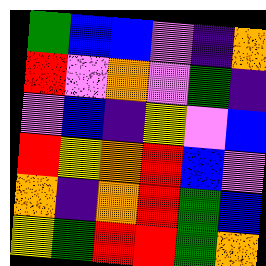[["green", "blue", "blue", "violet", "indigo", "orange"], ["red", "violet", "orange", "violet", "green", "indigo"], ["violet", "blue", "indigo", "yellow", "violet", "blue"], ["red", "yellow", "orange", "red", "blue", "violet"], ["orange", "indigo", "orange", "red", "green", "blue"], ["yellow", "green", "red", "red", "green", "orange"]]